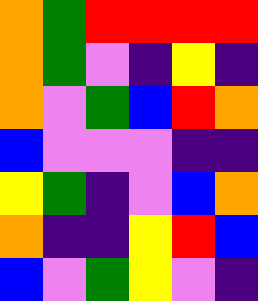[["orange", "green", "red", "red", "red", "red"], ["orange", "green", "violet", "indigo", "yellow", "indigo"], ["orange", "violet", "green", "blue", "red", "orange"], ["blue", "violet", "violet", "violet", "indigo", "indigo"], ["yellow", "green", "indigo", "violet", "blue", "orange"], ["orange", "indigo", "indigo", "yellow", "red", "blue"], ["blue", "violet", "green", "yellow", "violet", "indigo"]]